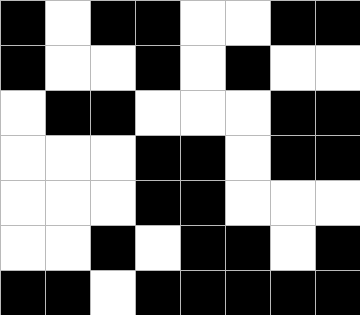[["black", "white", "black", "black", "white", "white", "black", "black"], ["black", "white", "white", "black", "white", "black", "white", "white"], ["white", "black", "black", "white", "white", "white", "black", "black"], ["white", "white", "white", "black", "black", "white", "black", "black"], ["white", "white", "white", "black", "black", "white", "white", "white"], ["white", "white", "black", "white", "black", "black", "white", "black"], ["black", "black", "white", "black", "black", "black", "black", "black"]]